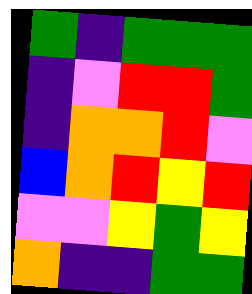[["green", "indigo", "green", "green", "green"], ["indigo", "violet", "red", "red", "green"], ["indigo", "orange", "orange", "red", "violet"], ["blue", "orange", "red", "yellow", "red"], ["violet", "violet", "yellow", "green", "yellow"], ["orange", "indigo", "indigo", "green", "green"]]